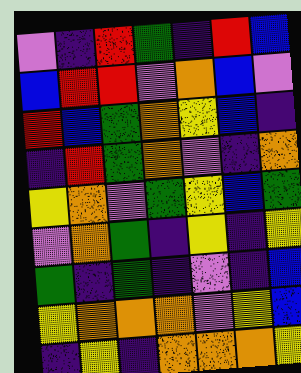[["violet", "indigo", "red", "green", "indigo", "red", "blue"], ["blue", "red", "red", "violet", "orange", "blue", "violet"], ["red", "blue", "green", "orange", "yellow", "blue", "indigo"], ["indigo", "red", "green", "orange", "violet", "indigo", "orange"], ["yellow", "orange", "violet", "green", "yellow", "blue", "green"], ["violet", "orange", "green", "indigo", "yellow", "indigo", "yellow"], ["green", "indigo", "green", "indigo", "violet", "indigo", "blue"], ["yellow", "orange", "orange", "orange", "violet", "yellow", "blue"], ["indigo", "yellow", "indigo", "orange", "orange", "orange", "yellow"]]